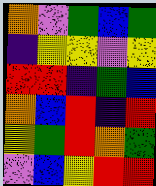[["orange", "violet", "green", "blue", "green"], ["indigo", "yellow", "yellow", "violet", "yellow"], ["red", "red", "indigo", "green", "blue"], ["orange", "blue", "red", "indigo", "red"], ["yellow", "green", "red", "orange", "green"], ["violet", "blue", "yellow", "red", "red"]]